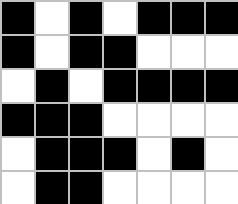[["black", "white", "black", "white", "black", "black", "black"], ["black", "white", "black", "black", "white", "white", "white"], ["white", "black", "white", "black", "black", "black", "black"], ["black", "black", "black", "white", "white", "white", "white"], ["white", "black", "black", "black", "white", "black", "white"], ["white", "black", "black", "white", "white", "white", "white"]]